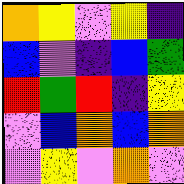[["orange", "yellow", "violet", "yellow", "indigo"], ["blue", "violet", "indigo", "blue", "green"], ["red", "green", "red", "indigo", "yellow"], ["violet", "blue", "orange", "blue", "orange"], ["violet", "yellow", "violet", "orange", "violet"]]